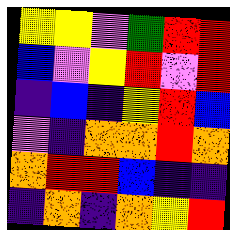[["yellow", "yellow", "violet", "green", "red", "red"], ["blue", "violet", "yellow", "red", "violet", "red"], ["indigo", "blue", "indigo", "yellow", "red", "blue"], ["violet", "indigo", "orange", "orange", "red", "orange"], ["orange", "red", "red", "blue", "indigo", "indigo"], ["indigo", "orange", "indigo", "orange", "yellow", "red"]]